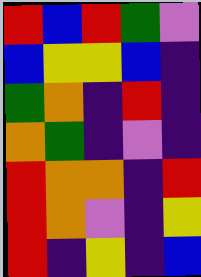[["red", "blue", "red", "green", "violet"], ["blue", "yellow", "yellow", "blue", "indigo"], ["green", "orange", "indigo", "red", "indigo"], ["orange", "green", "indigo", "violet", "indigo"], ["red", "orange", "orange", "indigo", "red"], ["red", "orange", "violet", "indigo", "yellow"], ["red", "indigo", "yellow", "indigo", "blue"]]